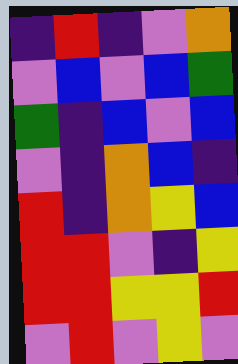[["indigo", "red", "indigo", "violet", "orange"], ["violet", "blue", "violet", "blue", "green"], ["green", "indigo", "blue", "violet", "blue"], ["violet", "indigo", "orange", "blue", "indigo"], ["red", "indigo", "orange", "yellow", "blue"], ["red", "red", "violet", "indigo", "yellow"], ["red", "red", "yellow", "yellow", "red"], ["violet", "red", "violet", "yellow", "violet"]]